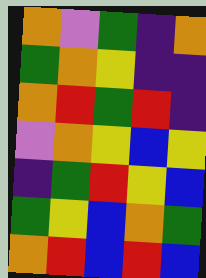[["orange", "violet", "green", "indigo", "orange"], ["green", "orange", "yellow", "indigo", "indigo"], ["orange", "red", "green", "red", "indigo"], ["violet", "orange", "yellow", "blue", "yellow"], ["indigo", "green", "red", "yellow", "blue"], ["green", "yellow", "blue", "orange", "green"], ["orange", "red", "blue", "red", "blue"]]